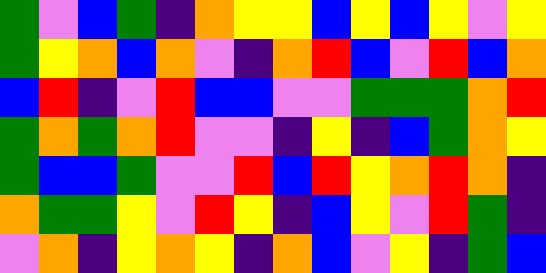[["green", "violet", "blue", "green", "indigo", "orange", "yellow", "yellow", "blue", "yellow", "blue", "yellow", "violet", "yellow"], ["green", "yellow", "orange", "blue", "orange", "violet", "indigo", "orange", "red", "blue", "violet", "red", "blue", "orange"], ["blue", "red", "indigo", "violet", "red", "blue", "blue", "violet", "violet", "green", "green", "green", "orange", "red"], ["green", "orange", "green", "orange", "red", "violet", "violet", "indigo", "yellow", "indigo", "blue", "green", "orange", "yellow"], ["green", "blue", "blue", "green", "violet", "violet", "red", "blue", "red", "yellow", "orange", "red", "orange", "indigo"], ["orange", "green", "green", "yellow", "violet", "red", "yellow", "indigo", "blue", "yellow", "violet", "red", "green", "indigo"], ["violet", "orange", "indigo", "yellow", "orange", "yellow", "indigo", "orange", "blue", "violet", "yellow", "indigo", "green", "blue"]]